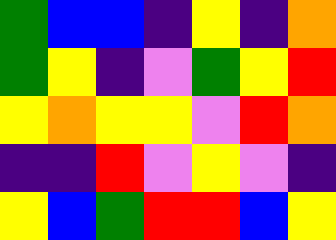[["green", "blue", "blue", "indigo", "yellow", "indigo", "orange"], ["green", "yellow", "indigo", "violet", "green", "yellow", "red"], ["yellow", "orange", "yellow", "yellow", "violet", "red", "orange"], ["indigo", "indigo", "red", "violet", "yellow", "violet", "indigo"], ["yellow", "blue", "green", "red", "red", "blue", "yellow"]]